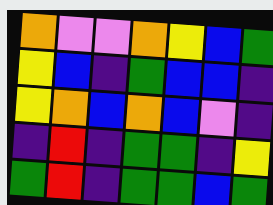[["orange", "violet", "violet", "orange", "yellow", "blue", "green"], ["yellow", "blue", "indigo", "green", "blue", "blue", "indigo"], ["yellow", "orange", "blue", "orange", "blue", "violet", "indigo"], ["indigo", "red", "indigo", "green", "green", "indigo", "yellow"], ["green", "red", "indigo", "green", "green", "blue", "green"]]